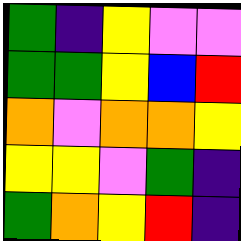[["green", "indigo", "yellow", "violet", "violet"], ["green", "green", "yellow", "blue", "red"], ["orange", "violet", "orange", "orange", "yellow"], ["yellow", "yellow", "violet", "green", "indigo"], ["green", "orange", "yellow", "red", "indigo"]]